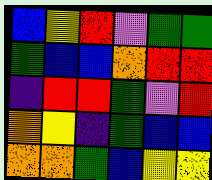[["blue", "yellow", "red", "violet", "green", "green"], ["green", "blue", "blue", "orange", "red", "red"], ["indigo", "red", "red", "green", "violet", "red"], ["orange", "yellow", "indigo", "green", "blue", "blue"], ["orange", "orange", "green", "blue", "yellow", "yellow"]]